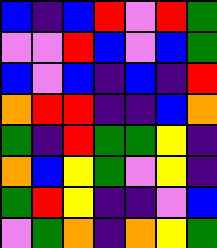[["blue", "indigo", "blue", "red", "violet", "red", "green"], ["violet", "violet", "red", "blue", "violet", "blue", "green"], ["blue", "violet", "blue", "indigo", "blue", "indigo", "red"], ["orange", "red", "red", "indigo", "indigo", "blue", "orange"], ["green", "indigo", "red", "green", "green", "yellow", "indigo"], ["orange", "blue", "yellow", "green", "violet", "yellow", "indigo"], ["green", "red", "yellow", "indigo", "indigo", "violet", "blue"], ["violet", "green", "orange", "indigo", "orange", "yellow", "green"]]